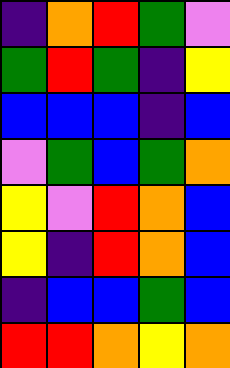[["indigo", "orange", "red", "green", "violet"], ["green", "red", "green", "indigo", "yellow"], ["blue", "blue", "blue", "indigo", "blue"], ["violet", "green", "blue", "green", "orange"], ["yellow", "violet", "red", "orange", "blue"], ["yellow", "indigo", "red", "orange", "blue"], ["indigo", "blue", "blue", "green", "blue"], ["red", "red", "orange", "yellow", "orange"]]